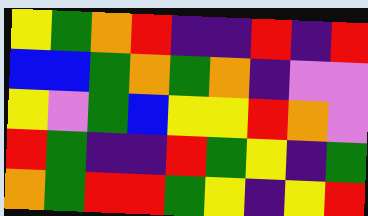[["yellow", "green", "orange", "red", "indigo", "indigo", "red", "indigo", "red"], ["blue", "blue", "green", "orange", "green", "orange", "indigo", "violet", "violet"], ["yellow", "violet", "green", "blue", "yellow", "yellow", "red", "orange", "violet"], ["red", "green", "indigo", "indigo", "red", "green", "yellow", "indigo", "green"], ["orange", "green", "red", "red", "green", "yellow", "indigo", "yellow", "red"]]